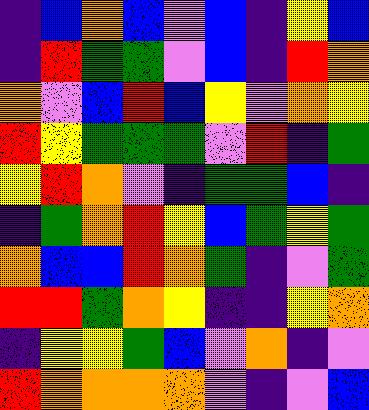[["indigo", "blue", "orange", "blue", "violet", "blue", "indigo", "yellow", "blue"], ["indigo", "red", "green", "green", "violet", "blue", "indigo", "red", "orange"], ["orange", "violet", "blue", "red", "blue", "yellow", "violet", "orange", "yellow"], ["red", "yellow", "green", "green", "green", "violet", "red", "indigo", "green"], ["yellow", "red", "orange", "violet", "indigo", "green", "green", "blue", "indigo"], ["indigo", "green", "orange", "red", "yellow", "blue", "green", "yellow", "green"], ["orange", "blue", "blue", "red", "orange", "green", "indigo", "violet", "green"], ["red", "red", "green", "orange", "yellow", "indigo", "indigo", "yellow", "orange"], ["indigo", "yellow", "yellow", "green", "blue", "violet", "orange", "indigo", "violet"], ["red", "orange", "orange", "orange", "orange", "violet", "indigo", "violet", "blue"]]